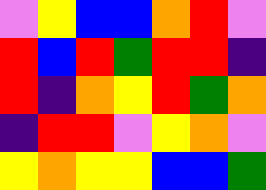[["violet", "yellow", "blue", "blue", "orange", "red", "violet"], ["red", "blue", "red", "green", "red", "red", "indigo"], ["red", "indigo", "orange", "yellow", "red", "green", "orange"], ["indigo", "red", "red", "violet", "yellow", "orange", "violet"], ["yellow", "orange", "yellow", "yellow", "blue", "blue", "green"]]